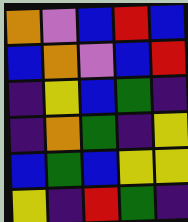[["orange", "violet", "blue", "red", "blue"], ["blue", "orange", "violet", "blue", "red"], ["indigo", "yellow", "blue", "green", "indigo"], ["indigo", "orange", "green", "indigo", "yellow"], ["blue", "green", "blue", "yellow", "yellow"], ["yellow", "indigo", "red", "green", "indigo"]]